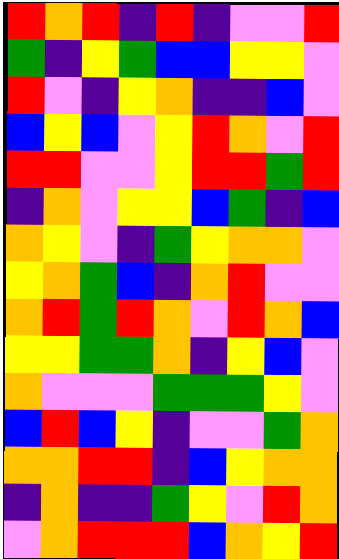[["red", "orange", "red", "indigo", "red", "indigo", "violet", "violet", "red"], ["green", "indigo", "yellow", "green", "blue", "blue", "yellow", "yellow", "violet"], ["red", "violet", "indigo", "yellow", "orange", "indigo", "indigo", "blue", "violet"], ["blue", "yellow", "blue", "violet", "yellow", "red", "orange", "violet", "red"], ["red", "red", "violet", "violet", "yellow", "red", "red", "green", "red"], ["indigo", "orange", "violet", "yellow", "yellow", "blue", "green", "indigo", "blue"], ["orange", "yellow", "violet", "indigo", "green", "yellow", "orange", "orange", "violet"], ["yellow", "orange", "green", "blue", "indigo", "orange", "red", "violet", "violet"], ["orange", "red", "green", "red", "orange", "violet", "red", "orange", "blue"], ["yellow", "yellow", "green", "green", "orange", "indigo", "yellow", "blue", "violet"], ["orange", "violet", "violet", "violet", "green", "green", "green", "yellow", "violet"], ["blue", "red", "blue", "yellow", "indigo", "violet", "violet", "green", "orange"], ["orange", "orange", "red", "red", "indigo", "blue", "yellow", "orange", "orange"], ["indigo", "orange", "indigo", "indigo", "green", "yellow", "violet", "red", "orange"], ["violet", "orange", "red", "red", "red", "blue", "orange", "yellow", "red"]]